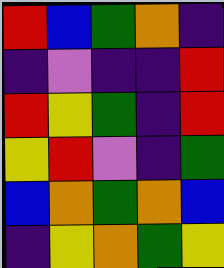[["red", "blue", "green", "orange", "indigo"], ["indigo", "violet", "indigo", "indigo", "red"], ["red", "yellow", "green", "indigo", "red"], ["yellow", "red", "violet", "indigo", "green"], ["blue", "orange", "green", "orange", "blue"], ["indigo", "yellow", "orange", "green", "yellow"]]